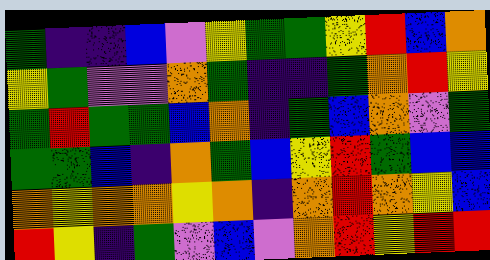[["green", "indigo", "indigo", "blue", "violet", "yellow", "green", "green", "yellow", "red", "blue", "orange"], ["yellow", "green", "violet", "violet", "orange", "green", "indigo", "indigo", "green", "orange", "red", "yellow"], ["green", "red", "green", "green", "blue", "orange", "indigo", "green", "blue", "orange", "violet", "green"], ["green", "green", "blue", "indigo", "orange", "green", "blue", "yellow", "red", "green", "blue", "blue"], ["orange", "yellow", "orange", "orange", "yellow", "orange", "indigo", "orange", "red", "orange", "yellow", "blue"], ["red", "yellow", "indigo", "green", "violet", "blue", "violet", "orange", "red", "yellow", "red", "red"]]